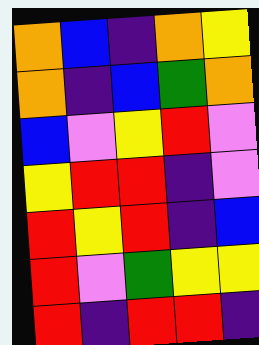[["orange", "blue", "indigo", "orange", "yellow"], ["orange", "indigo", "blue", "green", "orange"], ["blue", "violet", "yellow", "red", "violet"], ["yellow", "red", "red", "indigo", "violet"], ["red", "yellow", "red", "indigo", "blue"], ["red", "violet", "green", "yellow", "yellow"], ["red", "indigo", "red", "red", "indigo"]]